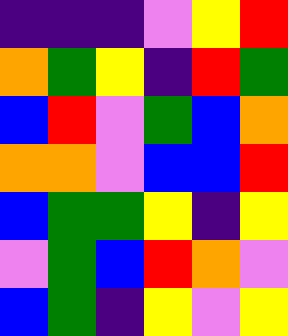[["indigo", "indigo", "indigo", "violet", "yellow", "red"], ["orange", "green", "yellow", "indigo", "red", "green"], ["blue", "red", "violet", "green", "blue", "orange"], ["orange", "orange", "violet", "blue", "blue", "red"], ["blue", "green", "green", "yellow", "indigo", "yellow"], ["violet", "green", "blue", "red", "orange", "violet"], ["blue", "green", "indigo", "yellow", "violet", "yellow"]]